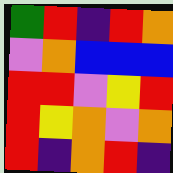[["green", "red", "indigo", "red", "orange"], ["violet", "orange", "blue", "blue", "blue"], ["red", "red", "violet", "yellow", "red"], ["red", "yellow", "orange", "violet", "orange"], ["red", "indigo", "orange", "red", "indigo"]]